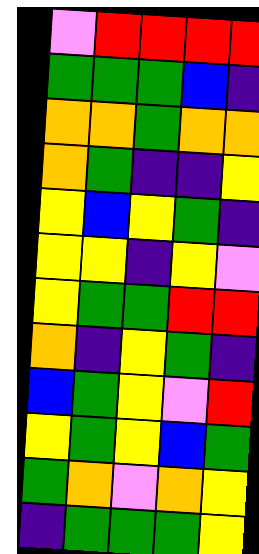[["violet", "red", "red", "red", "red"], ["green", "green", "green", "blue", "indigo"], ["orange", "orange", "green", "orange", "orange"], ["orange", "green", "indigo", "indigo", "yellow"], ["yellow", "blue", "yellow", "green", "indigo"], ["yellow", "yellow", "indigo", "yellow", "violet"], ["yellow", "green", "green", "red", "red"], ["orange", "indigo", "yellow", "green", "indigo"], ["blue", "green", "yellow", "violet", "red"], ["yellow", "green", "yellow", "blue", "green"], ["green", "orange", "violet", "orange", "yellow"], ["indigo", "green", "green", "green", "yellow"]]